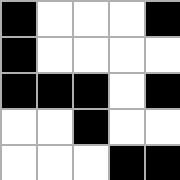[["black", "white", "white", "white", "black"], ["black", "white", "white", "white", "white"], ["black", "black", "black", "white", "black"], ["white", "white", "black", "white", "white"], ["white", "white", "white", "black", "black"]]